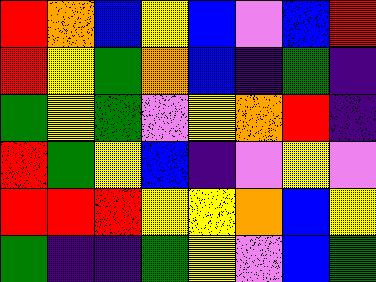[["red", "orange", "blue", "yellow", "blue", "violet", "blue", "red"], ["red", "yellow", "green", "orange", "blue", "indigo", "green", "indigo"], ["green", "yellow", "green", "violet", "yellow", "orange", "red", "indigo"], ["red", "green", "yellow", "blue", "indigo", "violet", "yellow", "violet"], ["red", "red", "red", "yellow", "yellow", "orange", "blue", "yellow"], ["green", "indigo", "indigo", "green", "yellow", "violet", "blue", "green"]]